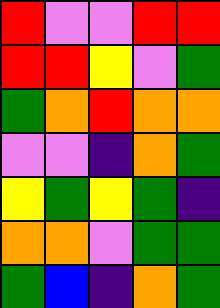[["red", "violet", "violet", "red", "red"], ["red", "red", "yellow", "violet", "green"], ["green", "orange", "red", "orange", "orange"], ["violet", "violet", "indigo", "orange", "green"], ["yellow", "green", "yellow", "green", "indigo"], ["orange", "orange", "violet", "green", "green"], ["green", "blue", "indigo", "orange", "green"]]